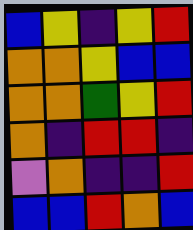[["blue", "yellow", "indigo", "yellow", "red"], ["orange", "orange", "yellow", "blue", "blue"], ["orange", "orange", "green", "yellow", "red"], ["orange", "indigo", "red", "red", "indigo"], ["violet", "orange", "indigo", "indigo", "red"], ["blue", "blue", "red", "orange", "blue"]]